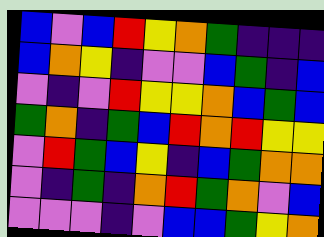[["blue", "violet", "blue", "red", "yellow", "orange", "green", "indigo", "indigo", "indigo"], ["blue", "orange", "yellow", "indigo", "violet", "violet", "blue", "green", "indigo", "blue"], ["violet", "indigo", "violet", "red", "yellow", "yellow", "orange", "blue", "green", "blue"], ["green", "orange", "indigo", "green", "blue", "red", "orange", "red", "yellow", "yellow"], ["violet", "red", "green", "blue", "yellow", "indigo", "blue", "green", "orange", "orange"], ["violet", "indigo", "green", "indigo", "orange", "red", "green", "orange", "violet", "blue"], ["violet", "violet", "violet", "indigo", "violet", "blue", "blue", "green", "yellow", "orange"]]